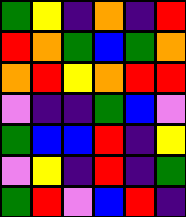[["green", "yellow", "indigo", "orange", "indigo", "red"], ["red", "orange", "green", "blue", "green", "orange"], ["orange", "red", "yellow", "orange", "red", "red"], ["violet", "indigo", "indigo", "green", "blue", "violet"], ["green", "blue", "blue", "red", "indigo", "yellow"], ["violet", "yellow", "indigo", "red", "indigo", "green"], ["green", "red", "violet", "blue", "red", "indigo"]]